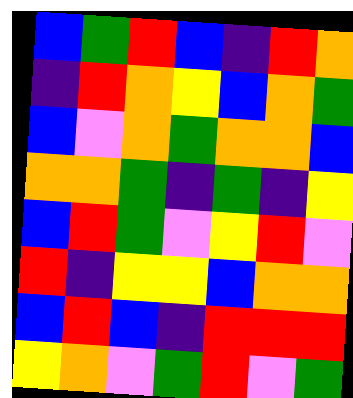[["blue", "green", "red", "blue", "indigo", "red", "orange"], ["indigo", "red", "orange", "yellow", "blue", "orange", "green"], ["blue", "violet", "orange", "green", "orange", "orange", "blue"], ["orange", "orange", "green", "indigo", "green", "indigo", "yellow"], ["blue", "red", "green", "violet", "yellow", "red", "violet"], ["red", "indigo", "yellow", "yellow", "blue", "orange", "orange"], ["blue", "red", "blue", "indigo", "red", "red", "red"], ["yellow", "orange", "violet", "green", "red", "violet", "green"]]